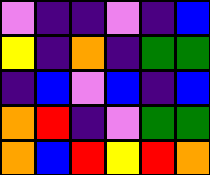[["violet", "indigo", "indigo", "violet", "indigo", "blue"], ["yellow", "indigo", "orange", "indigo", "green", "green"], ["indigo", "blue", "violet", "blue", "indigo", "blue"], ["orange", "red", "indigo", "violet", "green", "green"], ["orange", "blue", "red", "yellow", "red", "orange"]]